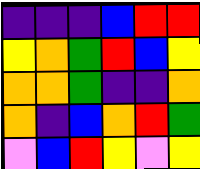[["indigo", "indigo", "indigo", "blue", "red", "red"], ["yellow", "orange", "green", "red", "blue", "yellow"], ["orange", "orange", "green", "indigo", "indigo", "orange"], ["orange", "indigo", "blue", "orange", "red", "green"], ["violet", "blue", "red", "yellow", "violet", "yellow"]]